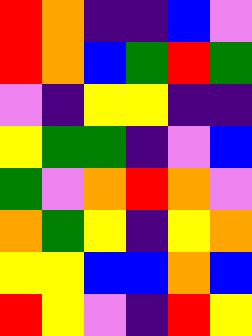[["red", "orange", "indigo", "indigo", "blue", "violet"], ["red", "orange", "blue", "green", "red", "green"], ["violet", "indigo", "yellow", "yellow", "indigo", "indigo"], ["yellow", "green", "green", "indigo", "violet", "blue"], ["green", "violet", "orange", "red", "orange", "violet"], ["orange", "green", "yellow", "indigo", "yellow", "orange"], ["yellow", "yellow", "blue", "blue", "orange", "blue"], ["red", "yellow", "violet", "indigo", "red", "yellow"]]